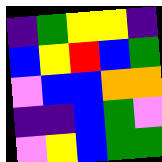[["indigo", "green", "yellow", "yellow", "indigo"], ["blue", "yellow", "red", "blue", "green"], ["violet", "blue", "blue", "orange", "orange"], ["indigo", "indigo", "blue", "green", "violet"], ["violet", "yellow", "blue", "green", "green"]]